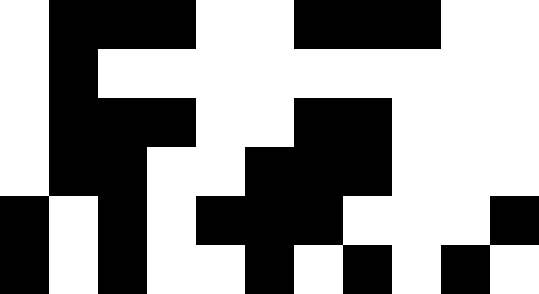[["white", "black", "black", "black", "white", "white", "black", "black", "black", "white", "white"], ["white", "black", "white", "white", "white", "white", "white", "white", "white", "white", "white"], ["white", "black", "black", "black", "white", "white", "black", "black", "white", "white", "white"], ["white", "black", "black", "white", "white", "black", "black", "black", "white", "white", "white"], ["black", "white", "black", "white", "black", "black", "black", "white", "white", "white", "black"], ["black", "white", "black", "white", "white", "black", "white", "black", "white", "black", "white"]]